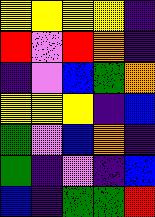[["yellow", "yellow", "yellow", "yellow", "indigo"], ["red", "violet", "red", "orange", "indigo"], ["indigo", "violet", "blue", "green", "orange"], ["yellow", "yellow", "yellow", "indigo", "blue"], ["green", "violet", "blue", "orange", "indigo"], ["green", "indigo", "violet", "indigo", "blue"], ["blue", "indigo", "green", "green", "red"]]